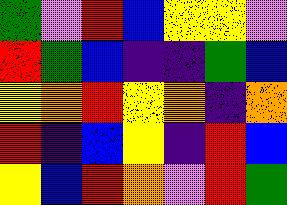[["green", "violet", "red", "blue", "yellow", "yellow", "violet"], ["red", "green", "blue", "indigo", "indigo", "green", "blue"], ["yellow", "orange", "red", "yellow", "orange", "indigo", "orange"], ["red", "indigo", "blue", "yellow", "indigo", "red", "blue"], ["yellow", "blue", "red", "orange", "violet", "red", "green"]]